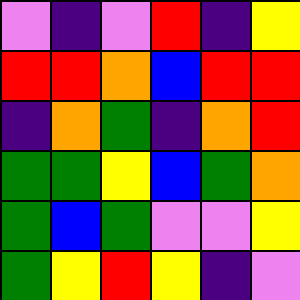[["violet", "indigo", "violet", "red", "indigo", "yellow"], ["red", "red", "orange", "blue", "red", "red"], ["indigo", "orange", "green", "indigo", "orange", "red"], ["green", "green", "yellow", "blue", "green", "orange"], ["green", "blue", "green", "violet", "violet", "yellow"], ["green", "yellow", "red", "yellow", "indigo", "violet"]]